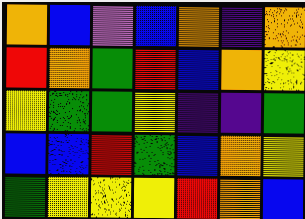[["orange", "blue", "violet", "blue", "orange", "indigo", "orange"], ["red", "orange", "green", "red", "blue", "orange", "yellow"], ["yellow", "green", "green", "yellow", "indigo", "indigo", "green"], ["blue", "blue", "red", "green", "blue", "orange", "yellow"], ["green", "yellow", "yellow", "yellow", "red", "orange", "blue"]]